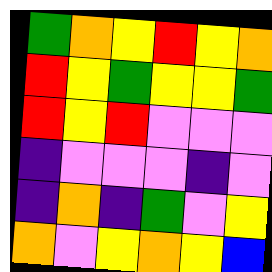[["green", "orange", "yellow", "red", "yellow", "orange"], ["red", "yellow", "green", "yellow", "yellow", "green"], ["red", "yellow", "red", "violet", "violet", "violet"], ["indigo", "violet", "violet", "violet", "indigo", "violet"], ["indigo", "orange", "indigo", "green", "violet", "yellow"], ["orange", "violet", "yellow", "orange", "yellow", "blue"]]